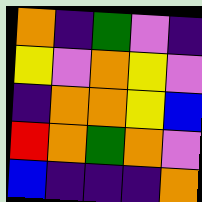[["orange", "indigo", "green", "violet", "indigo"], ["yellow", "violet", "orange", "yellow", "violet"], ["indigo", "orange", "orange", "yellow", "blue"], ["red", "orange", "green", "orange", "violet"], ["blue", "indigo", "indigo", "indigo", "orange"]]